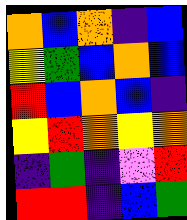[["orange", "blue", "orange", "indigo", "blue"], ["yellow", "green", "blue", "orange", "blue"], ["red", "blue", "orange", "blue", "indigo"], ["yellow", "red", "orange", "yellow", "orange"], ["indigo", "green", "indigo", "violet", "red"], ["red", "red", "indigo", "blue", "green"]]